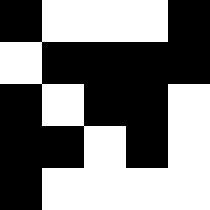[["black", "white", "white", "white", "black"], ["white", "black", "black", "black", "black"], ["black", "white", "black", "black", "white"], ["black", "black", "white", "black", "white"], ["black", "white", "white", "white", "white"]]